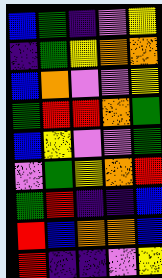[["blue", "green", "indigo", "violet", "yellow"], ["indigo", "green", "yellow", "orange", "orange"], ["blue", "orange", "violet", "violet", "yellow"], ["green", "red", "red", "orange", "green"], ["blue", "yellow", "violet", "violet", "green"], ["violet", "green", "yellow", "orange", "red"], ["green", "red", "indigo", "indigo", "blue"], ["red", "blue", "orange", "orange", "blue"], ["red", "indigo", "indigo", "violet", "yellow"]]